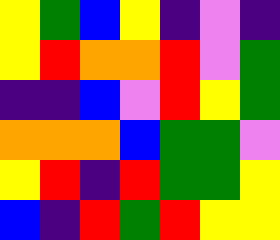[["yellow", "green", "blue", "yellow", "indigo", "violet", "indigo"], ["yellow", "red", "orange", "orange", "red", "violet", "green"], ["indigo", "indigo", "blue", "violet", "red", "yellow", "green"], ["orange", "orange", "orange", "blue", "green", "green", "violet"], ["yellow", "red", "indigo", "red", "green", "green", "yellow"], ["blue", "indigo", "red", "green", "red", "yellow", "yellow"]]